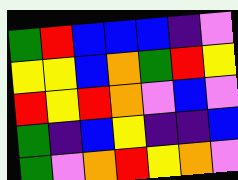[["green", "red", "blue", "blue", "blue", "indigo", "violet"], ["yellow", "yellow", "blue", "orange", "green", "red", "yellow"], ["red", "yellow", "red", "orange", "violet", "blue", "violet"], ["green", "indigo", "blue", "yellow", "indigo", "indigo", "blue"], ["green", "violet", "orange", "red", "yellow", "orange", "violet"]]